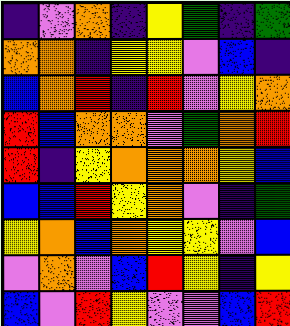[["indigo", "violet", "orange", "indigo", "yellow", "green", "indigo", "green"], ["orange", "orange", "indigo", "yellow", "yellow", "violet", "blue", "indigo"], ["blue", "orange", "red", "indigo", "red", "violet", "yellow", "orange"], ["red", "blue", "orange", "orange", "violet", "green", "orange", "red"], ["red", "indigo", "yellow", "orange", "orange", "orange", "yellow", "blue"], ["blue", "blue", "red", "yellow", "orange", "violet", "indigo", "green"], ["yellow", "orange", "blue", "orange", "yellow", "yellow", "violet", "blue"], ["violet", "orange", "violet", "blue", "red", "yellow", "indigo", "yellow"], ["blue", "violet", "red", "yellow", "violet", "violet", "blue", "red"]]